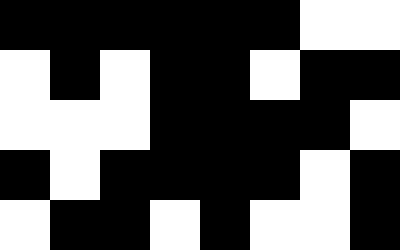[["black", "black", "black", "black", "black", "black", "white", "white"], ["white", "black", "white", "black", "black", "white", "black", "black"], ["white", "white", "white", "black", "black", "black", "black", "white"], ["black", "white", "black", "black", "black", "black", "white", "black"], ["white", "black", "black", "white", "black", "white", "white", "black"]]